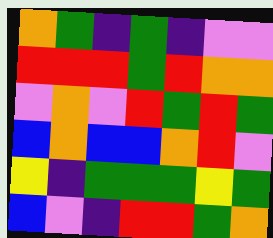[["orange", "green", "indigo", "green", "indigo", "violet", "violet"], ["red", "red", "red", "green", "red", "orange", "orange"], ["violet", "orange", "violet", "red", "green", "red", "green"], ["blue", "orange", "blue", "blue", "orange", "red", "violet"], ["yellow", "indigo", "green", "green", "green", "yellow", "green"], ["blue", "violet", "indigo", "red", "red", "green", "orange"]]